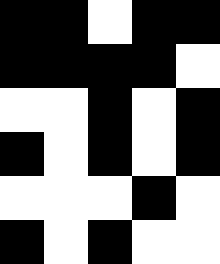[["black", "black", "white", "black", "black"], ["black", "black", "black", "black", "white"], ["white", "white", "black", "white", "black"], ["black", "white", "black", "white", "black"], ["white", "white", "white", "black", "white"], ["black", "white", "black", "white", "white"]]